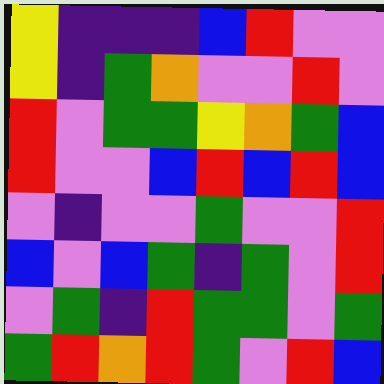[["yellow", "indigo", "indigo", "indigo", "blue", "red", "violet", "violet"], ["yellow", "indigo", "green", "orange", "violet", "violet", "red", "violet"], ["red", "violet", "green", "green", "yellow", "orange", "green", "blue"], ["red", "violet", "violet", "blue", "red", "blue", "red", "blue"], ["violet", "indigo", "violet", "violet", "green", "violet", "violet", "red"], ["blue", "violet", "blue", "green", "indigo", "green", "violet", "red"], ["violet", "green", "indigo", "red", "green", "green", "violet", "green"], ["green", "red", "orange", "red", "green", "violet", "red", "blue"]]